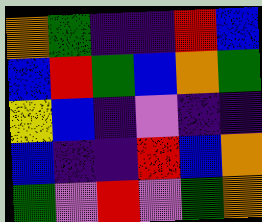[["orange", "green", "indigo", "indigo", "red", "blue"], ["blue", "red", "green", "blue", "orange", "green"], ["yellow", "blue", "indigo", "violet", "indigo", "indigo"], ["blue", "indigo", "indigo", "red", "blue", "orange"], ["green", "violet", "red", "violet", "green", "orange"]]